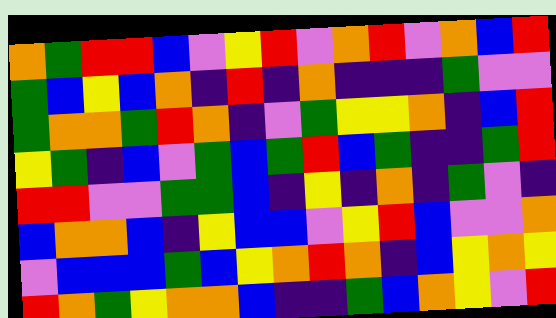[["orange", "green", "red", "red", "blue", "violet", "yellow", "red", "violet", "orange", "red", "violet", "orange", "blue", "red"], ["green", "blue", "yellow", "blue", "orange", "indigo", "red", "indigo", "orange", "indigo", "indigo", "indigo", "green", "violet", "violet"], ["green", "orange", "orange", "green", "red", "orange", "indigo", "violet", "green", "yellow", "yellow", "orange", "indigo", "blue", "red"], ["yellow", "green", "indigo", "blue", "violet", "green", "blue", "green", "red", "blue", "green", "indigo", "indigo", "green", "red"], ["red", "red", "violet", "violet", "green", "green", "blue", "indigo", "yellow", "indigo", "orange", "indigo", "green", "violet", "indigo"], ["blue", "orange", "orange", "blue", "indigo", "yellow", "blue", "blue", "violet", "yellow", "red", "blue", "violet", "violet", "orange"], ["violet", "blue", "blue", "blue", "green", "blue", "yellow", "orange", "red", "orange", "indigo", "blue", "yellow", "orange", "yellow"], ["red", "orange", "green", "yellow", "orange", "orange", "blue", "indigo", "indigo", "green", "blue", "orange", "yellow", "violet", "red"]]